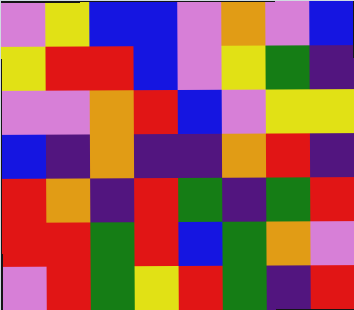[["violet", "yellow", "blue", "blue", "violet", "orange", "violet", "blue"], ["yellow", "red", "red", "blue", "violet", "yellow", "green", "indigo"], ["violet", "violet", "orange", "red", "blue", "violet", "yellow", "yellow"], ["blue", "indigo", "orange", "indigo", "indigo", "orange", "red", "indigo"], ["red", "orange", "indigo", "red", "green", "indigo", "green", "red"], ["red", "red", "green", "red", "blue", "green", "orange", "violet"], ["violet", "red", "green", "yellow", "red", "green", "indigo", "red"]]